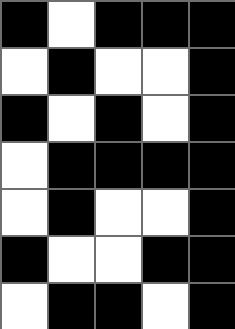[["black", "white", "black", "black", "black"], ["white", "black", "white", "white", "black"], ["black", "white", "black", "white", "black"], ["white", "black", "black", "black", "black"], ["white", "black", "white", "white", "black"], ["black", "white", "white", "black", "black"], ["white", "black", "black", "white", "black"]]